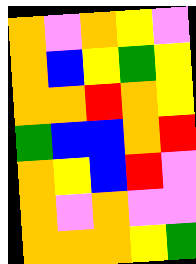[["orange", "violet", "orange", "yellow", "violet"], ["orange", "blue", "yellow", "green", "yellow"], ["orange", "orange", "red", "orange", "yellow"], ["green", "blue", "blue", "orange", "red"], ["orange", "yellow", "blue", "red", "violet"], ["orange", "violet", "orange", "violet", "violet"], ["orange", "orange", "orange", "yellow", "green"]]